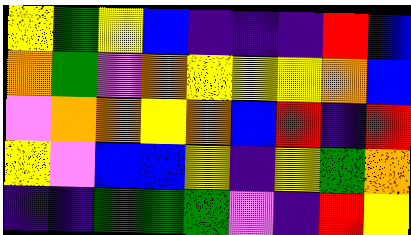[["yellow", "green", "yellow", "blue", "indigo", "indigo", "indigo", "red", "blue"], ["orange", "green", "violet", "orange", "yellow", "yellow", "yellow", "orange", "blue"], ["violet", "orange", "orange", "yellow", "orange", "blue", "red", "indigo", "red"], ["yellow", "violet", "blue", "blue", "yellow", "indigo", "yellow", "green", "orange"], ["indigo", "indigo", "green", "green", "green", "violet", "indigo", "red", "yellow"]]